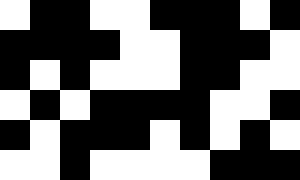[["white", "black", "black", "white", "white", "black", "black", "black", "white", "black"], ["black", "black", "black", "black", "white", "white", "black", "black", "black", "white"], ["black", "white", "black", "white", "white", "white", "black", "black", "white", "white"], ["white", "black", "white", "black", "black", "black", "black", "white", "white", "black"], ["black", "white", "black", "black", "black", "white", "black", "white", "black", "white"], ["white", "white", "black", "white", "white", "white", "white", "black", "black", "black"]]